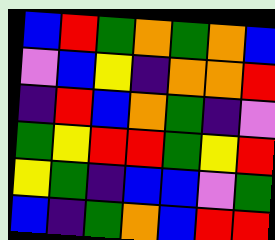[["blue", "red", "green", "orange", "green", "orange", "blue"], ["violet", "blue", "yellow", "indigo", "orange", "orange", "red"], ["indigo", "red", "blue", "orange", "green", "indigo", "violet"], ["green", "yellow", "red", "red", "green", "yellow", "red"], ["yellow", "green", "indigo", "blue", "blue", "violet", "green"], ["blue", "indigo", "green", "orange", "blue", "red", "red"]]